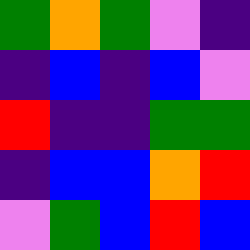[["green", "orange", "green", "violet", "indigo"], ["indigo", "blue", "indigo", "blue", "violet"], ["red", "indigo", "indigo", "green", "green"], ["indigo", "blue", "blue", "orange", "red"], ["violet", "green", "blue", "red", "blue"]]